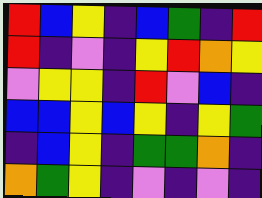[["red", "blue", "yellow", "indigo", "blue", "green", "indigo", "red"], ["red", "indigo", "violet", "indigo", "yellow", "red", "orange", "yellow"], ["violet", "yellow", "yellow", "indigo", "red", "violet", "blue", "indigo"], ["blue", "blue", "yellow", "blue", "yellow", "indigo", "yellow", "green"], ["indigo", "blue", "yellow", "indigo", "green", "green", "orange", "indigo"], ["orange", "green", "yellow", "indigo", "violet", "indigo", "violet", "indigo"]]